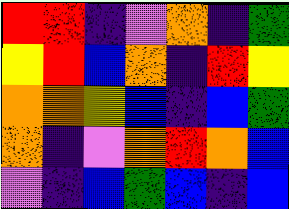[["red", "red", "indigo", "violet", "orange", "indigo", "green"], ["yellow", "red", "blue", "orange", "indigo", "red", "yellow"], ["orange", "orange", "yellow", "blue", "indigo", "blue", "green"], ["orange", "indigo", "violet", "orange", "red", "orange", "blue"], ["violet", "indigo", "blue", "green", "blue", "indigo", "blue"]]